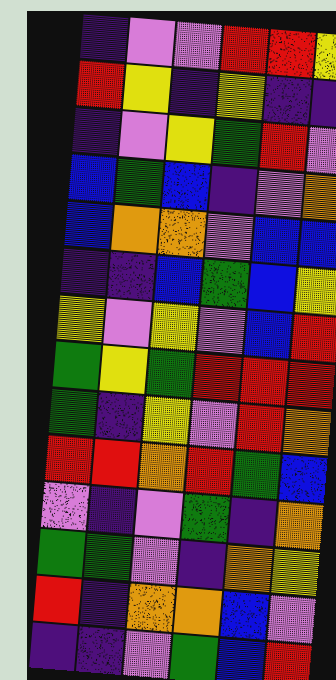[["indigo", "violet", "violet", "red", "red", "yellow"], ["red", "yellow", "indigo", "yellow", "indigo", "indigo"], ["indigo", "violet", "yellow", "green", "red", "violet"], ["blue", "green", "blue", "indigo", "violet", "orange"], ["blue", "orange", "orange", "violet", "blue", "blue"], ["indigo", "indigo", "blue", "green", "blue", "yellow"], ["yellow", "violet", "yellow", "violet", "blue", "red"], ["green", "yellow", "green", "red", "red", "red"], ["green", "indigo", "yellow", "violet", "red", "orange"], ["red", "red", "orange", "red", "green", "blue"], ["violet", "indigo", "violet", "green", "indigo", "orange"], ["green", "green", "violet", "indigo", "orange", "yellow"], ["red", "indigo", "orange", "orange", "blue", "violet"], ["indigo", "indigo", "violet", "green", "blue", "red"]]